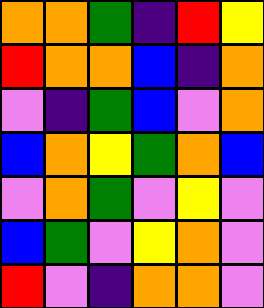[["orange", "orange", "green", "indigo", "red", "yellow"], ["red", "orange", "orange", "blue", "indigo", "orange"], ["violet", "indigo", "green", "blue", "violet", "orange"], ["blue", "orange", "yellow", "green", "orange", "blue"], ["violet", "orange", "green", "violet", "yellow", "violet"], ["blue", "green", "violet", "yellow", "orange", "violet"], ["red", "violet", "indigo", "orange", "orange", "violet"]]